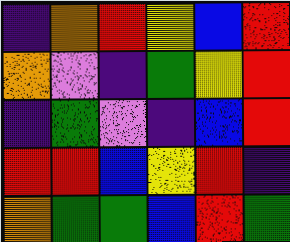[["indigo", "orange", "red", "yellow", "blue", "red"], ["orange", "violet", "indigo", "green", "yellow", "red"], ["indigo", "green", "violet", "indigo", "blue", "red"], ["red", "red", "blue", "yellow", "red", "indigo"], ["orange", "green", "green", "blue", "red", "green"]]